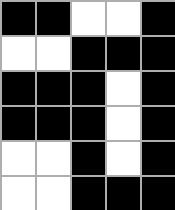[["black", "black", "white", "white", "black"], ["white", "white", "black", "black", "black"], ["black", "black", "black", "white", "black"], ["black", "black", "black", "white", "black"], ["white", "white", "black", "white", "black"], ["white", "white", "black", "black", "black"]]